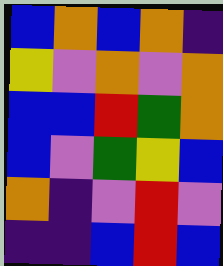[["blue", "orange", "blue", "orange", "indigo"], ["yellow", "violet", "orange", "violet", "orange"], ["blue", "blue", "red", "green", "orange"], ["blue", "violet", "green", "yellow", "blue"], ["orange", "indigo", "violet", "red", "violet"], ["indigo", "indigo", "blue", "red", "blue"]]